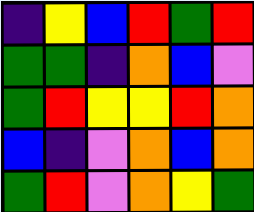[["indigo", "yellow", "blue", "red", "green", "red"], ["green", "green", "indigo", "orange", "blue", "violet"], ["green", "red", "yellow", "yellow", "red", "orange"], ["blue", "indigo", "violet", "orange", "blue", "orange"], ["green", "red", "violet", "orange", "yellow", "green"]]